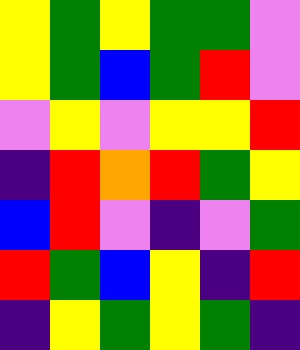[["yellow", "green", "yellow", "green", "green", "violet"], ["yellow", "green", "blue", "green", "red", "violet"], ["violet", "yellow", "violet", "yellow", "yellow", "red"], ["indigo", "red", "orange", "red", "green", "yellow"], ["blue", "red", "violet", "indigo", "violet", "green"], ["red", "green", "blue", "yellow", "indigo", "red"], ["indigo", "yellow", "green", "yellow", "green", "indigo"]]